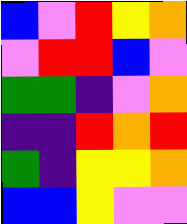[["blue", "violet", "red", "yellow", "orange"], ["violet", "red", "red", "blue", "violet"], ["green", "green", "indigo", "violet", "orange"], ["indigo", "indigo", "red", "orange", "red"], ["green", "indigo", "yellow", "yellow", "orange"], ["blue", "blue", "yellow", "violet", "violet"]]